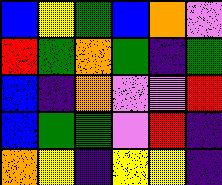[["blue", "yellow", "green", "blue", "orange", "violet"], ["red", "green", "orange", "green", "indigo", "green"], ["blue", "indigo", "orange", "violet", "violet", "red"], ["blue", "green", "green", "violet", "red", "indigo"], ["orange", "yellow", "indigo", "yellow", "yellow", "indigo"]]